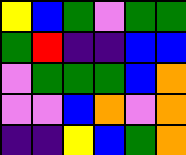[["yellow", "blue", "green", "violet", "green", "green"], ["green", "red", "indigo", "indigo", "blue", "blue"], ["violet", "green", "green", "green", "blue", "orange"], ["violet", "violet", "blue", "orange", "violet", "orange"], ["indigo", "indigo", "yellow", "blue", "green", "orange"]]